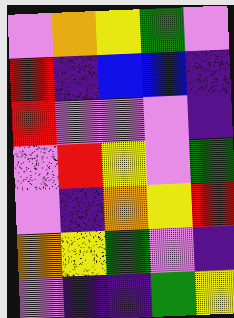[["violet", "orange", "yellow", "green", "violet"], ["red", "indigo", "blue", "blue", "indigo"], ["red", "violet", "violet", "violet", "indigo"], ["violet", "red", "yellow", "violet", "green"], ["violet", "indigo", "orange", "yellow", "red"], ["orange", "yellow", "green", "violet", "indigo"], ["violet", "indigo", "indigo", "green", "yellow"]]